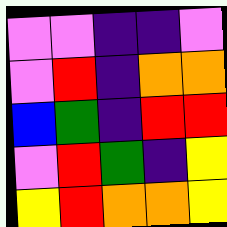[["violet", "violet", "indigo", "indigo", "violet"], ["violet", "red", "indigo", "orange", "orange"], ["blue", "green", "indigo", "red", "red"], ["violet", "red", "green", "indigo", "yellow"], ["yellow", "red", "orange", "orange", "yellow"]]